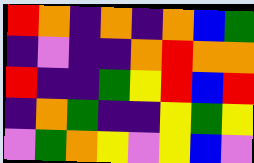[["red", "orange", "indigo", "orange", "indigo", "orange", "blue", "green"], ["indigo", "violet", "indigo", "indigo", "orange", "red", "orange", "orange"], ["red", "indigo", "indigo", "green", "yellow", "red", "blue", "red"], ["indigo", "orange", "green", "indigo", "indigo", "yellow", "green", "yellow"], ["violet", "green", "orange", "yellow", "violet", "yellow", "blue", "violet"]]